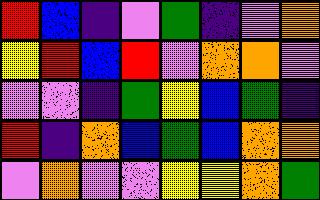[["red", "blue", "indigo", "violet", "green", "indigo", "violet", "orange"], ["yellow", "red", "blue", "red", "violet", "orange", "orange", "violet"], ["violet", "violet", "indigo", "green", "yellow", "blue", "green", "indigo"], ["red", "indigo", "orange", "blue", "green", "blue", "orange", "orange"], ["violet", "orange", "violet", "violet", "yellow", "yellow", "orange", "green"]]